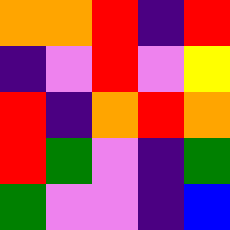[["orange", "orange", "red", "indigo", "red"], ["indigo", "violet", "red", "violet", "yellow"], ["red", "indigo", "orange", "red", "orange"], ["red", "green", "violet", "indigo", "green"], ["green", "violet", "violet", "indigo", "blue"]]